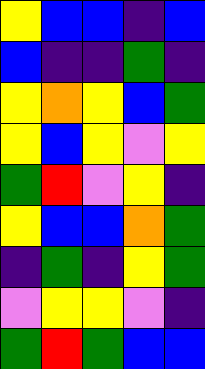[["yellow", "blue", "blue", "indigo", "blue"], ["blue", "indigo", "indigo", "green", "indigo"], ["yellow", "orange", "yellow", "blue", "green"], ["yellow", "blue", "yellow", "violet", "yellow"], ["green", "red", "violet", "yellow", "indigo"], ["yellow", "blue", "blue", "orange", "green"], ["indigo", "green", "indigo", "yellow", "green"], ["violet", "yellow", "yellow", "violet", "indigo"], ["green", "red", "green", "blue", "blue"]]